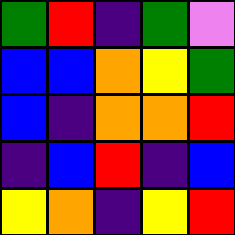[["green", "red", "indigo", "green", "violet"], ["blue", "blue", "orange", "yellow", "green"], ["blue", "indigo", "orange", "orange", "red"], ["indigo", "blue", "red", "indigo", "blue"], ["yellow", "orange", "indigo", "yellow", "red"]]